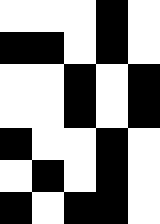[["white", "white", "white", "black", "white"], ["black", "black", "white", "black", "white"], ["white", "white", "black", "white", "black"], ["white", "white", "black", "white", "black"], ["black", "white", "white", "black", "white"], ["white", "black", "white", "black", "white"], ["black", "white", "black", "black", "white"]]